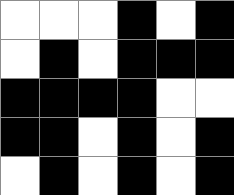[["white", "white", "white", "black", "white", "black"], ["white", "black", "white", "black", "black", "black"], ["black", "black", "black", "black", "white", "white"], ["black", "black", "white", "black", "white", "black"], ["white", "black", "white", "black", "white", "black"]]